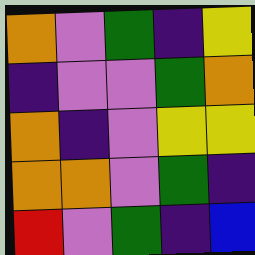[["orange", "violet", "green", "indigo", "yellow"], ["indigo", "violet", "violet", "green", "orange"], ["orange", "indigo", "violet", "yellow", "yellow"], ["orange", "orange", "violet", "green", "indigo"], ["red", "violet", "green", "indigo", "blue"]]